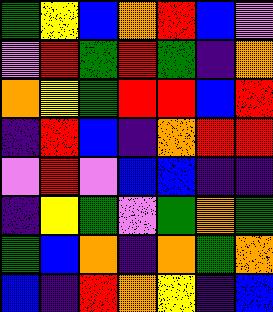[["green", "yellow", "blue", "orange", "red", "blue", "violet"], ["violet", "red", "green", "red", "green", "indigo", "orange"], ["orange", "yellow", "green", "red", "red", "blue", "red"], ["indigo", "red", "blue", "indigo", "orange", "red", "red"], ["violet", "red", "violet", "blue", "blue", "indigo", "indigo"], ["indigo", "yellow", "green", "violet", "green", "orange", "green"], ["green", "blue", "orange", "indigo", "orange", "green", "orange"], ["blue", "indigo", "red", "orange", "yellow", "indigo", "blue"]]